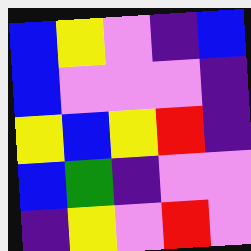[["blue", "yellow", "violet", "indigo", "blue"], ["blue", "violet", "violet", "violet", "indigo"], ["yellow", "blue", "yellow", "red", "indigo"], ["blue", "green", "indigo", "violet", "violet"], ["indigo", "yellow", "violet", "red", "violet"]]